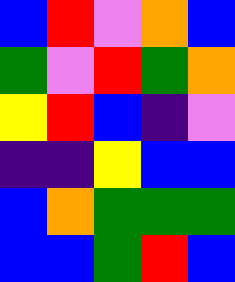[["blue", "red", "violet", "orange", "blue"], ["green", "violet", "red", "green", "orange"], ["yellow", "red", "blue", "indigo", "violet"], ["indigo", "indigo", "yellow", "blue", "blue"], ["blue", "orange", "green", "green", "green"], ["blue", "blue", "green", "red", "blue"]]